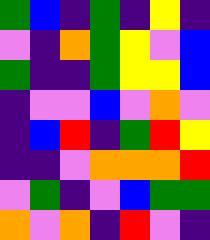[["green", "blue", "indigo", "green", "indigo", "yellow", "indigo"], ["violet", "indigo", "orange", "green", "yellow", "violet", "blue"], ["green", "indigo", "indigo", "green", "yellow", "yellow", "blue"], ["indigo", "violet", "violet", "blue", "violet", "orange", "violet"], ["indigo", "blue", "red", "indigo", "green", "red", "yellow"], ["indigo", "indigo", "violet", "orange", "orange", "orange", "red"], ["violet", "green", "indigo", "violet", "blue", "green", "green"], ["orange", "violet", "orange", "indigo", "red", "violet", "indigo"]]